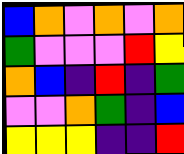[["blue", "orange", "violet", "orange", "violet", "orange"], ["green", "violet", "violet", "violet", "red", "yellow"], ["orange", "blue", "indigo", "red", "indigo", "green"], ["violet", "violet", "orange", "green", "indigo", "blue"], ["yellow", "yellow", "yellow", "indigo", "indigo", "red"]]